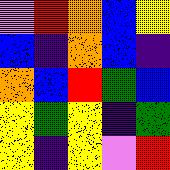[["violet", "red", "orange", "blue", "yellow"], ["blue", "indigo", "orange", "blue", "indigo"], ["orange", "blue", "red", "green", "blue"], ["yellow", "green", "yellow", "indigo", "green"], ["yellow", "indigo", "yellow", "violet", "red"]]